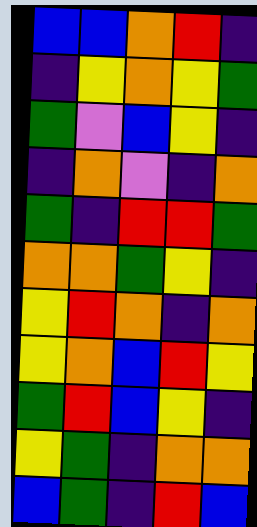[["blue", "blue", "orange", "red", "indigo"], ["indigo", "yellow", "orange", "yellow", "green"], ["green", "violet", "blue", "yellow", "indigo"], ["indigo", "orange", "violet", "indigo", "orange"], ["green", "indigo", "red", "red", "green"], ["orange", "orange", "green", "yellow", "indigo"], ["yellow", "red", "orange", "indigo", "orange"], ["yellow", "orange", "blue", "red", "yellow"], ["green", "red", "blue", "yellow", "indigo"], ["yellow", "green", "indigo", "orange", "orange"], ["blue", "green", "indigo", "red", "blue"]]